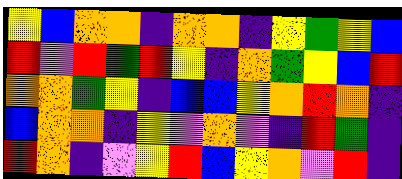[["yellow", "blue", "orange", "orange", "indigo", "orange", "orange", "indigo", "yellow", "green", "yellow", "blue"], ["red", "violet", "red", "green", "red", "yellow", "indigo", "orange", "green", "yellow", "blue", "red"], ["orange", "orange", "green", "yellow", "indigo", "blue", "blue", "yellow", "orange", "red", "orange", "indigo"], ["blue", "orange", "orange", "indigo", "yellow", "violet", "orange", "violet", "indigo", "red", "green", "indigo"], ["red", "orange", "indigo", "violet", "yellow", "red", "blue", "yellow", "orange", "violet", "red", "indigo"]]